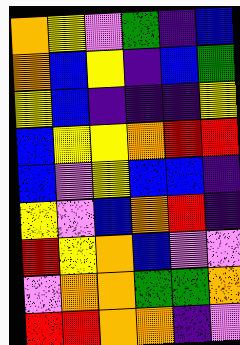[["orange", "yellow", "violet", "green", "indigo", "blue"], ["orange", "blue", "yellow", "indigo", "blue", "green"], ["yellow", "blue", "indigo", "indigo", "indigo", "yellow"], ["blue", "yellow", "yellow", "orange", "red", "red"], ["blue", "violet", "yellow", "blue", "blue", "indigo"], ["yellow", "violet", "blue", "orange", "red", "indigo"], ["red", "yellow", "orange", "blue", "violet", "violet"], ["violet", "orange", "orange", "green", "green", "orange"], ["red", "red", "orange", "orange", "indigo", "violet"]]